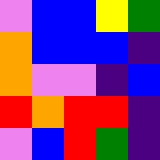[["violet", "blue", "blue", "yellow", "green"], ["orange", "blue", "blue", "blue", "indigo"], ["orange", "violet", "violet", "indigo", "blue"], ["red", "orange", "red", "red", "indigo"], ["violet", "blue", "red", "green", "indigo"]]